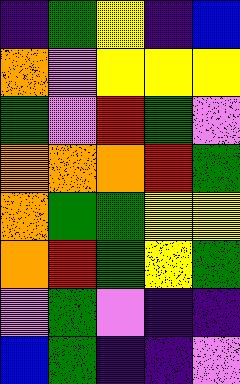[["indigo", "green", "yellow", "indigo", "blue"], ["orange", "violet", "yellow", "yellow", "yellow"], ["green", "violet", "red", "green", "violet"], ["orange", "orange", "orange", "red", "green"], ["orange", "green", "green", "yellow", "yellow"], ["orange", "red", "green", "yellow", "green"], ["violet", "green", "violet", "indigo", "indigo"], ["blue", "green", "indigo", "indigo", "violet"]]